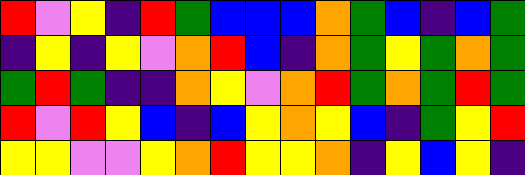[["red", "violet", "yellow", "indigo", "red", "green", "blue", "blue", "blue", "orange", "green", "blue", "indigo", "blue", "green"], ["indigo", "yellow", "indigo", "yellow", "violet", "orange", "red", "blue", "indigo", "orange", "green", "yellow", "green", "orange", "green"], ["green", "red", "green", "indigo", "indigo", "orange", "yellow", "violet", "orange", "red", "green", "orange", "green", "red", "green"], ["red", "violet", "red", "yellow", "blue", "indigo", "blue", "yellow", "orange", "yellow", "blue", "indigo", "green", "yellow", "red"], ["yellow", "yellow", "violet", "violet", "yellow", "orange", "red", "yellow", "yellow", "orange", "indigo", "yellow", "blue", "yellow", "indigo"]]